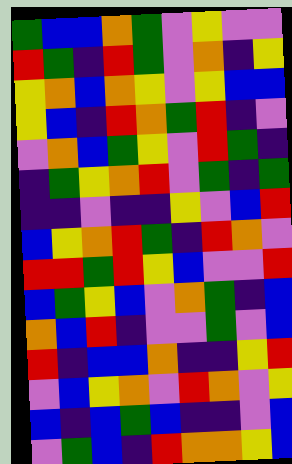[["green", "blue", "blue", "orange", "green", "violet", "yellow", "violet", "violet"], ["red", "green", "indigo", "red", "green", "violet", "orange", "indigo", "yellow"], ["yellow", "orange", "blue", "orange", "yellow", "violet", "yellow", "blue", "blue"], ["yellow", "blue", "indigo", "red", "orange", "green", "red", "indigo", "violet"], ["violet", "orange", "blue", "green", "yellow", "violet", "red", "green", "indigo"], ["indigo", "green", "yellow", "orange", "red", "violet", "green", "indigo", "green"], ["indigo", "indigo", "violet", "indigo", "indigo", "yellow", "violet", "blue", "red"], ["blue", "yellow", "orange", "red", "green", "indigo", "red", "orange", "violet"], ["red", "red", "green", "red", "yellow", "blue", "violet", "violet", "red"], ["blue", "green", "yellow", "blue", "violet", "orange", "green", "indigo", "blue"], ["orange", "blue", "red", "indigo", "violet", "violet", "green", "violet", "blue"], ["red", "indigo", "blue", "blue", "orange", "indigo", "indigo", "yellow", "red"], ["violet", "blue", "yellow", "orange", "violet", "red", "orange", "violet", "yellow"], ["blue", "indigo", "blue", "green", "blue", "indigo", "indigo", "violet", "blue"], ["violet", "green", "blue", "indigo", "red", "orange", "orange", "yellow", "blue"]]